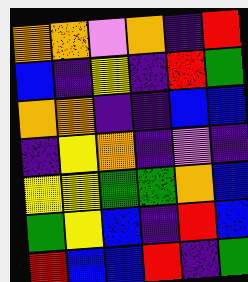[["orange", "orange", "violet", "orange", "indigo", "red"], ["blue", "indigo", "yellow", "indigo", "red", "green"], ["orange", "orange", "indigo", "indigo", "blue", "blue"], ["indigo", "yellow", "orange", "indigo", "violet", "indigo"], ["yellow", "yellow", "green", "green", "orange", "blue"], ["green", "yellow", "blue", "indigo", "red", "blue"], ["red", "blue", "blue", "red", "indigo", "green"]]